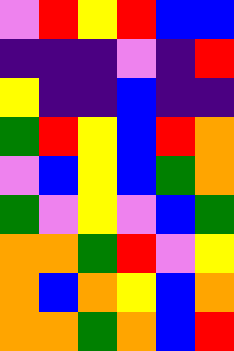[["violet", "red", "yellow", "red", "blue", "blue"], ["indigo", "indigo", "indigo", "violet", "indigo", "red"], ["yellow", "indigo", "indigo", "blue", "indigo", "indigo"], ["green", "red", "yellow", "blue", "red", "orange"], ["violet", "blue", "yellow", "blue", "green", "orange"], ["green", "violet", "yellow", "violet", "blue", "green"], ["orange", "orange", "green", "red", "violet", "yellow"], ["orange", "blue", "orange", "yellow", "blue", "orange"], ["orange", "orange", "green", "orange", "blue", "red"]]